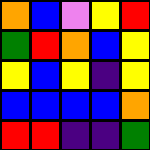[["orange", "blue", "violet", "yellow", "red"], ["green", "red", "orange", "blue", "yellow"], ["yellow", "blue", "yellow", "indigo", "yellow"], ["blue", "blue", "blue", "blue", "orange"], ["red", "red", "indigo", "indigo", "green"]]